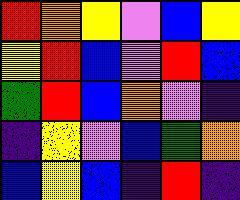[["red", "orange", "yellow", "violet", "blue", "yellow"], ["yellow", "red", "blue", "violet", "red", "blue"], ["green", "red", "blue", "orange", "violet", "indigo"], ["indigo", "yellow", "violet", "blue", "green", "orange"], ["blue", "yellow", "blue", "indigo", "red", "indigo"]]